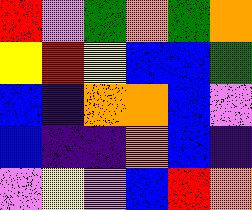[["red", "violet", "green", "orange", "green", "orange"], ["yellow", "red", "yellow", "blue", "blue", "green"], ["blue", "indigo", "orange", "orange", "blue", "violet"], ["blue", "indigo", "indigo", "orange", "blue", "indigo"], ["violet", "yellow", "violet", "blue", "red", "orange"]]